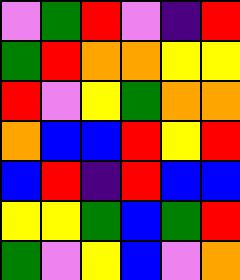[["violet", "green", "red", "violet", "indigo", "red"], ["green", "red", "orange", "orange", "yellow", "yellow"], ["red", "violet", "yellow", "green", "orange", "orange"], ["orange", "blue", "blue", "red", "yellow", "red"], ["blue", "red", "indigo", "red", "blue", "blue"], ["yellow", "yellow", "green", "blue", "green", "red"], ["green", "violet", "yellow", "blue", "violet", "orange"]]